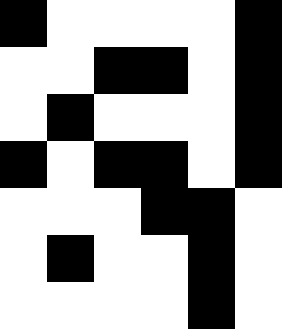[["black", "white", "white", "white", "white", "black"], ["white", "white", "black", "black", "white", "black"], ["white", "black", "white", "white", "white", "black"], ["black", "white", "black", "black", "white", "black"], ["white", "white", "white", "black", "black", "white"], ["white", "black", "white", "white", "black", "white"], ["white", "white", "white", "white", "black", "white"]]